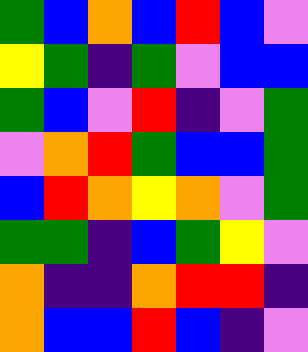[["green", "blue", "orange", "blue", "red", "blue", "violet"], ["yellow", "green", "indigo", "green", "violet", "blue", "blue"], ["green", "blue", "violet", "red", "indigo", "violet", "green"], ["violet", "orange", "red", "green", "blue", "blue", "green"], ["blue", "red", "orange", "yellow", "orange", "violet", "green"], ["green", "green", "indigo", "blue", "green", "yellow", "violet"], ["orange", "indigo", "indigo", "orange", "red", "red", "indigo"], ["orange", "blue", "blue", "red", "blue", "indigo", "violet"]]